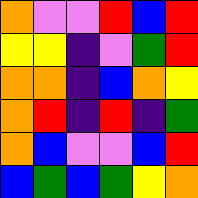[["orange", "violet", "violet", "red", "blue", "red"], ["yellow", "yellow", "indigo", "violet", "green", "red"], ["orange", "orange", "indigo", "blue", "orange", "yellow"], ["orange", "red", "indigo", "red", "indigo", "green"], ["orange", "blue", "violet", "violet", "blue", "red"], ["blue", "green", "blue", "green", "yellow", "orange"]]